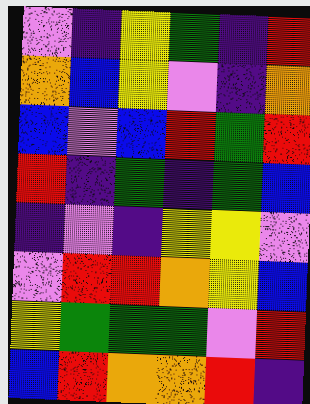[["violet", "indigo", "yellow", "green", "indigo", "red"], ["orange", "blue", "yellow", "violet", "indigo", "orange"], ["blue", "violet", "blue", "red", "green", "red"], ["red", "indigo", "green", "indigo", "green", "blue"], ["indigo", "violet", "indigo", "yellow", "yellow", "violet"], ["violet", "red", "red", "orange", "yellow", "blue"], ["yellow", "green", "green", "green", "violet", "red"], ["blue", "red", "orange", "orange", "red", "indigo"]]